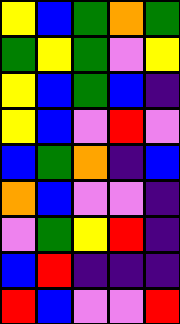[["yellow", "blue", "green", "orange", "green"], ["green", "yellow", "green", "violet", "yellow"], ["yellow", "blue", "green", "blue", "indigo"], ["yellow", "blue", "violet", "red", "violet"], ["blue", "green", "orange", "indigo", "blue"], ["orange", "blue", "violet", "violet", "indigo"], ["violet", "green", "yellow", "red", "indigo"], ["blue", "red", "indigo", "indigo", "indigo"], ["red", "blue", "violet", "violet", "red"]]